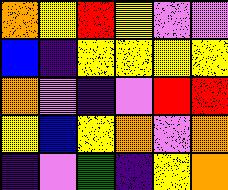[["orange", "yellow", "red", "yellow", "violet", "violet"], ["blue", "indigo", "yellow", "yellow", "yellow", "yellow"], ["orange", "violet", "indigo", "violet", "red", "red"], ["yellow", "blue", "yellow", "orange", "violet", "orange"], ["indigo", "violet", "green", "indigo", "yellow", "orange"]]